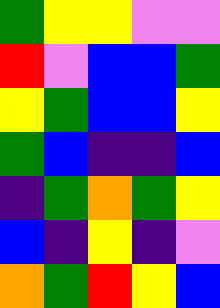[["green", "yellow", "yellow", "violet", "violet"], ["red", "violet", "blue", "blue", "green"], ["yellow", "green", "blue", "blue", "yellow"], ["green", "blue", "indigo", "indigo", "blue"], ["indigo", "green", "orange", "green", "yellow"], ["blue", "indigo", "yellow", "indigo", "violet"], ["orange", "green", "red", "yellow", "blue"]]